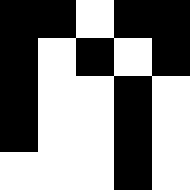[["black", "black", "white", "black", "black"], ["black", "white", "black", "white", "black"], ["black", "white", "white", "black", "white"], ["black", "white", "white", "black", "white"], ["white", "white", "white", "black", "white"]]